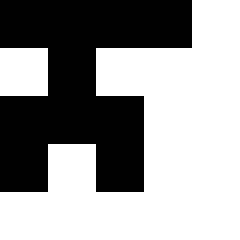[["black", "black", "black", "black", "white"], ["white", "black", "white", "white", "white"], ["black", "black", "black", "white", "white"], ["black", "white", "black", "white", "white"], ["white", "white", "white", "white", "white"]]